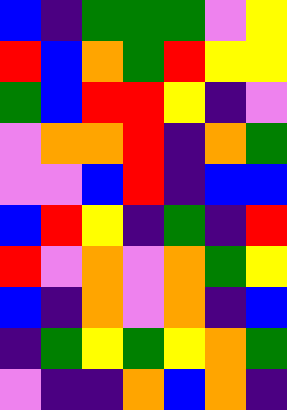[["blue", "indigo", "green", "green", "green", "violet", "yellow"], ["red", "blue", "orange", "green", "red", "yellow", "yellow"], ["green", "blue", "red", "red", "yellow", "indigo", "violet"], ["violet", "orange", "orange", "red", "indigo", "orange", "green"], ["violet", "violet", "blue", "red", "indigo", "blue", "blue"], ["blue", "red", "yellow", "indigo", "green", "indigo", "red"], ["red", "violet", "orange", "violet", "orange", "green", "yellow"], ["blue", "indigo", "orange", "violet", "orange", "indigo", "blue"], ["indigo", "green", "yellow", "green", "yellow", "orange", "green"], ["violet", "indigo", "indigo", "orange", "blue", "orange", "indigo"]]